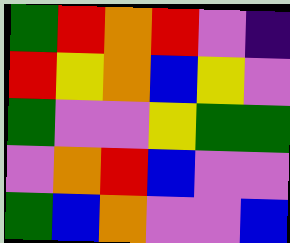[["green", "red", "orange", "red", "violet", "indigo"], ["red", "yellow", "orange", "blue", "yellow", "violet"], ["green", "violet", "violet", "yellow", "green", "green"], ["violet", "orange", "red", "blue", "violet", "violet"], ["green", "blue", "orange", "violet", "violet", "blue"]]